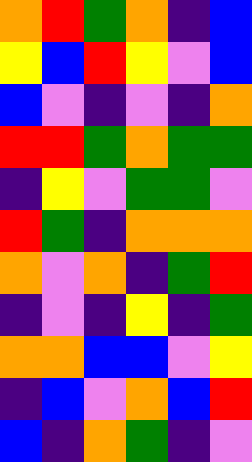[["orange", "red", "green", "orange", "indigo", "blue"], ["yellow", "blue", "red", "yellow", "violet", "blue"], ["blue", "violet", "indigo", "violet", "indigo", "orange"], ["red", "red", "green", "orange", "green", "green"], ["indigo", "yellow", "violet", "green", "green", "violet"], ["red", "green", "indigo", "orange", "orange", "orange"], ["orange", "violet", "orange", "indigo", "green", "red"], ["indigo", "violet", "indigo", "yellow", "indigo", "green"], ["orange", "orange", "blue", "blue", "violet", "yellow"], ["indigo", "blue", "violet", "orange", "blue", "red"], ["blue", "indigo", "orange", "green", "indigo", "violet"]]